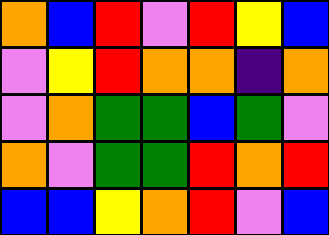[["orange", "blue", "red", "violet", "red", "yellow", "blue"], ["violet", "yellow", "red", "orange", "orange", "indigo", "orange"], ["violet", "orange", "green", "green", "blue", "green", "violet"], ["orange", "violet", "green", "green", "red", "orange", "red"], ["blue", "blue", "yellow", "orange", "red", "violet", "blue"]]